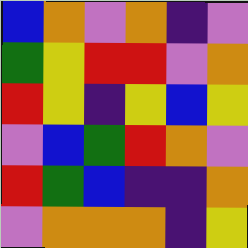[["blue", "orange", "violet", "orange", "indigo", "violet"], ["green", "yellow", "red", "red", "violet", "orange"], ["red", "yellow", "indigo", "yellow", "blue", "yellow"], ["violet", "blue", "green", "red", "orange", "violet"], ["red", "green", "blue", "indigo", "indigo", "orange"], ["violet", "orange", "orange", "orange", "indigo", "yellow"]]